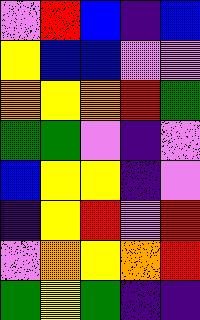[["violet", "red", "blue", "indigo", "blue"], ["yellow", "blue", "blue", "violet", "violet"], ["orange", "yellow", "orange", "red", "green"], ["green", "green", "violet", "indigo", "violet"], ["blue", "yellow", "yellow", "indigo", "violet"], ["indigo", "yellow", "red", "violet", "red"], ["violet", "orange", "yellow", "orange", "red"], ["green", "yellow", "green", "indigo", "indigo"]]